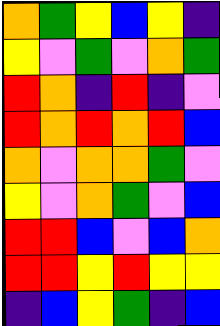[["orange", "green", "yellow", "blue", "yellow", "indigo"], ["yellow", "violet", "green", "violet", "orange", "green"], ["red", "orange", "indigo", "red", "indigo", "violet"], ["red", "orange", "red", "orange", "red", "blue"], ["orange", "violet", "orange", "orange", "green", "violet"], ["yellow", "violet", "orange", "green", "violet", "blue"], ["red", "red", "blue", "violet", "blue", "orange"], ["red", "red", "yellow", "red", "yellow", "yellow"], ["indigo", "blue", "yellow", "green", "indigo", "blue"]]